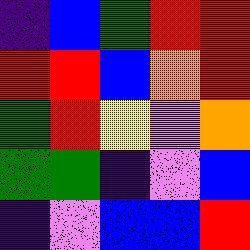[["indigo", "blue", "green", "red", "red"], ["red", "red", "blue", "orange", "red"], ["green", "red", "yellow", "violet", "orange"], ["green", "green", "indigo", "violet", "blue"], ["indigo", "violet", "blue", "blue", "red"]]